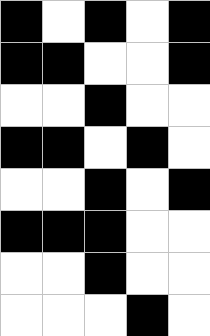[["black", "white", "black", "white", "black"], ["black", "black", "white", "white", "black"], ["white", "white", "black", "white", "white"], ["black", "black", "white", "black", "white"], ["white", "white", "black", "white", "black"], ["black", "black", "black", "white", "white"], ["white", "white", "black", "white", "white"], ["white", "white", "white", "black", "white"]]